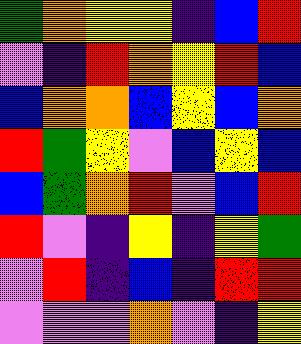[["green", "orange", "yellow", "yellow", "indigo", "blue", "red"], ["violet", "indigo", "red", "orange", "yellow", "red", "blue"], ["blue", "orange", "orange", "blue", "yellow", "blue", "orange"], ["red", "green", "yellow", "violet", "blue", "yellow", "blue"], ["blue", "green", "orange", "red", "violet", "blue", "red"], ["red", "violet", "indigo", "yellow", "indigo", "yellow", "green"], ["violet", "red", "indigo", "blue", "indigo", "red", "red"], ["violet", "violet", "violet", "orange", "violet", "indigo", "yellow"]]